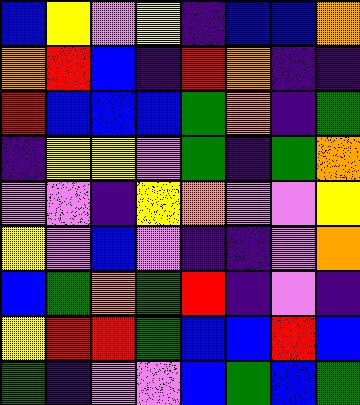[["blue", "yellow", "violet", "yellow", "indigo", "blue", "blue", "orange"], ["orange", "red", "blue", "indigo", "red", "orange", "indigo", "indigo"], ["red", "blue", "blue", "blue", "green", "orange", "indigo", "green"], ["indigo", "yellow", "yellow", "violet", "green", "indigo", "green", "orange"], ["violet", "violet", "indigo", "yellow", "orange", "violet", "violet", "yellow"], ["yellow", "violet", "blue", "violet", "indigo", "indigo", "violet", "orange"], ["blue", "green", "orange", "green", "red", "indigo", "violet", "indigo"], ["yellow", "red", "red", "green", "blue", "blue", "red", "blue"], ["green", "indigo", "violet", "violet", "blue", "green", "blue", "green"]]